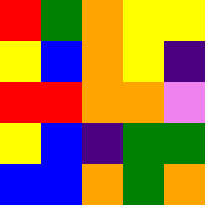[["red", "green", "orange", "yellow", "yellow"], ["yellow", "blue", "orange", "yellow", "indigo"], ["red", "red", "orange", "orange", "violet"], ["yellow", "blue", "indigo", "green", "green"], ["blue", "blue", "orange", "green", "orange"]]